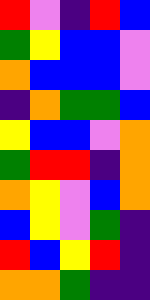[["red", "violet", "indigo", "red", "blue"], ["green", "yellow", "blue", "blue", "violet"], ["orange", "blue", "blue", "blue", "violet"], ["indigo", "orange", "green", "green", "blue"], ["yellow", "blue", "blue", "violet", "orange"], ["green", "red", "red", "indigo", "orange"], ["orange", "yellow", "violet", "blue", "orange"], ["blue", "yellow", "violet", "green", "indigo"], ["red", "blue", "yellow", "red", "indigo"], ["orange", "orange", "green", "indigo", "indigo"]]